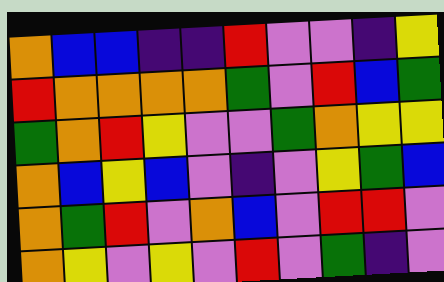[["orange", "blue", "blue", "indigo", "indigo", "red", "violet", "violet", "indigo", "yellow"], ["red", "orange", "orange", "orange", "orange", "green", "violet", "red", "blue", "green"], ["green", "orange", "red", "yellow", "violet", "violet", "green", "orange", "yellow", "yellow"], ["orange", "blue", "yellow", "blue", "violet", "indigo", "violet", "yellow", "green", "blue"], ["orange", "green", "red", "violet", "orange", "blue", "violet", "red", "red", "violet"], ["orange", "yellow", "violet", "yellow", "violet", "red", "violet", "green", "indigo", "violet"]]